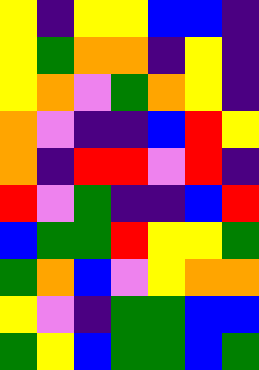[["yellow", "indigo", "yellow", "yellow", "blue", "blue", "indigo"], ["yellow", "green", "orange", "orange", "indigo", "yellow", "indigo"], ["yellow", "orange", "violet", "green", "orange", "yellow", "indigo"], ["orange", "violet", "indigo", "indigo", "blue", "red", "yellow"], ["orange", "indigo", "red", "red", "violet", "red", "indigo"], ["red", "violet", "green", "indigo", "indigo", "blue", "red"], ["blue", "green", "green", "red", "yellow", "yellow", "green"], ["green", "orange", "blue", "violet", "yellow", "orange", "orange"], ["yellow", "violet", "indigo", "green", "green", "blue", "blue"], ["green", "yellow", "blue", "green", "green", "blue", "green"]]